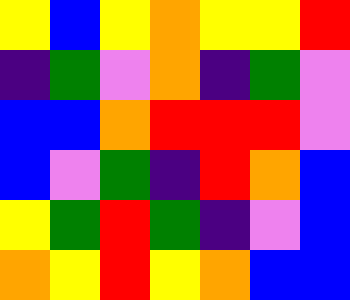[["yellow", "blue", "yellow", "orange", "yellow", "yellow", "red"], ["indigo", "green", "violet", "orange", "indigo", "green", "violet"], ["blue", "blue", "orange", "red", "red", "red", "violet"], ["blue", "violet", "green", "indigo", "red", "orange", "blue"], ["yellow", "green", "red", "green", "indigo", "violet", "blue"], ["orange", "yellow", "red", "yellow", "orange", "blue", "blue"]]